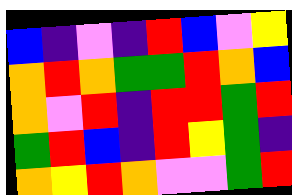[["blue", "indigo", "violet", "indigo", "red", "blue", "violet", "yellow"], ["orange", "red", "orange", "green", "green", "red", "orange", "blue"], ["orange", "violet", "red", "indigo", "red", "red", "green", "red"], ["green", "red", "blue", "indigo", "red", "yellow", "green", "indigo"], ["orange", "yellow", "red", "orange", "violet", "violet", "green", "red"]]